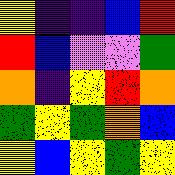[["yellow", "indigo", "indigo", "blue", "red"], ["red", "blue", "violet", "violet", "green"], ["orange", "indigo", "yellow", "red", "orange"], ["green", "yellow", "green", "orange", "blue"], ["yellow", "blue", "yellow", "green", "yellow"]]